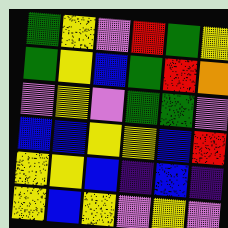[["green", "yellow", "violet", "red", "green", "yellow"], ["green", "yellow", "blue", "green", "red", "orange"], ["violet", "yellow", "violet", "green", "green", "violet"], ["blue", "blue", "yellow", "yellow", "blue", "red"], ["yellow", "yellow", "blue", "indigo", "blue", "indigo"], ["yellow", "blue", "yellow", "violet", "yellow", "violet"]]